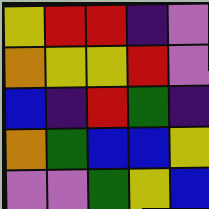[["yellow", "red", "red", "indigo", "violet"], ["orange", "yellow", "yellow", "red", "violet"], ["blue", "indigo", "red", "green", "indigo"], ["orange", "green", "blue", "blue", "yellow"], ["violet", "violet", "green", "yellow", "blue"]]